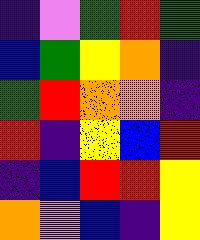[["indigo", "violet", "green", "red", "green"], ["blue", "green", "yellow", "orange", "indigo"], ["green", "red", "orange", "orange", "indigo"], ["red", "indigo", "yellow", "blue", "red"], ["indigo", "blue", "red", "red", "yellow"], ["orange", "violet", "blue", "indigo", "yellow"]]